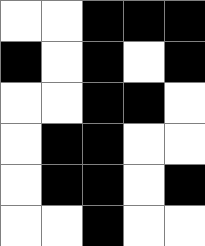[["white", "white", "black", "black", "black"], ["black", "white", "black", "white", "black"], ["white", "white", "black", "black", "white"], ["white", "black", "black", "white", "white"], ["white", "black", "black", "white", "black"], ["white", "white", "black", "white", "white"]]